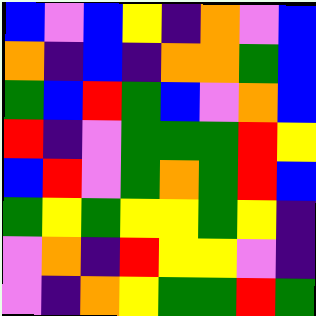[["blue", "violet", "blue", "yellow", "indigo", "orange", "violet", "blue"], ["orange", "indigo", "blue", "indigo", "orange", "orange", "green", "blue"], ["green", "blue", "red", "green", "blue", "violet", "orange", "blue"], ["red", "indigo", "violet", "green", "green", "green", "red", "yellow"], ["blue", "red", "violet", "green", "orange", "green", "red", "blue"], ["green", "yellow", "green", "yellow", "yellow", "green", "yellow", "indigo"], ["violet", "orange", "indigo", "red", "yellow", "yellow", "violet", "indigo"], ["violet", "indigo", "orange", "yellow", "green", "green", "red", "green"]]